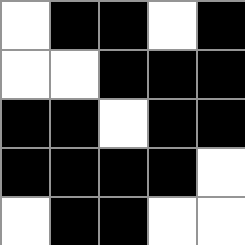[["white", "black", "black", "white", "black"], ["white", "white", "black", "black", "black"], ["black", "black", "white", "black", "black"], ["black", "black", "black", "black", "white"], ["white", "black", "black", "white", "white"]]